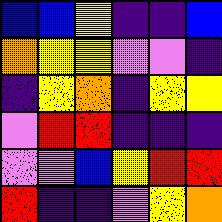[["blue", "blue", "yellow", "indigo", "indigo", "blue"], ["orange", "yellow", "yellow", "violet", "violet", "indigo"], ["indigo", "yellow", "orange", "indigo", "yellow", "yellow"], ["violet", "red", "red", "indigo", "indigo", "indigo"], ["violet", "violet", "blue", "yellow", "red", "red"], ["red", "indigo", "indigo", "violet", "yellow", "orange"]]